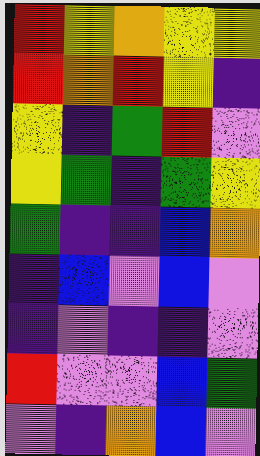[["red", "yellow", "orange", "yellow", "yellow"], ["red", "orange", "red", "yellow", "indigo"], ["yellow", "indigo", "green", "red", "violet"], ["yellow", "green", "indigo", "green", "yellow"], ["green", "indigo", "indigo", "blue", "orange"], ["indigo", "blue", "violet", "blue", "violet"], ["indigo", "violet", "indigo", "indigo", "violet"], ["red", "violet", "violet", "blue", "green"], ["violet", "indigo", "orange", "blue", "violet"]]